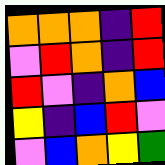[["orange", "orange", "orange", "indigo", "red"], ["violet", "red", "orange", "indigo", "red"], ["red", "violet", "indigo", "orange", "blue"], ["yellow", "indigo", "blue", "red", "violet"], ["violet", "blue", "orange", "yellow", "green"]]